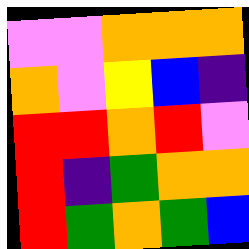[["violet", "violet", "orange", "orange", "orange"], ["orange", "violet", "yellow", "blue", "indigo"], ["red", "red", "orange", "red", "violet"], ["red", "indigo", "green", "orange", "orange"], ["red", "green", "orange", "green", "blue"]]